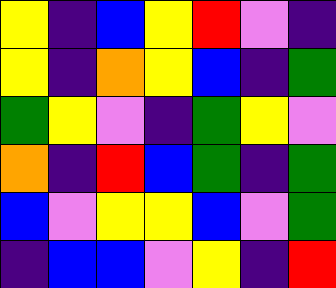[["yellow", "indigo", "blue", "yellow", "red", "violet", "indigo"], ["yellow", "indigo", "orange", "yellow", "blue", "indigo", "green"], ["green", "yellow", "violet", "indigo", "green", "yellow", "violet"], ["orange", "indigo", "red", "blue", "green", "indigo", "green"], ["blue", "violet", "yellow", "yellow", "blue", "violet", "green"], ["indigo", "blue", "blue", "violet", "yellow", "indigo", "red"]]